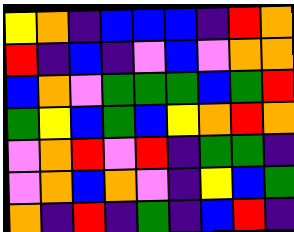[["yellow", "orange", "indigo", "blue", "blue", "blue", "indigo", "red", "orange"], ["red", "indigo", "blue", "indigo", "violet", "blue", "violet", "orange", "orange"], ["blue", "orange", "violet", "green", "green", "green", "blue", "green", "red"], ["green", "yellow", "blue", "green", "blue", "yellow", "orange", "red", "orange"], ["violet", "orange", "red", "violet", "red", "indigo", "green", "green", "indigo"], ["violet", "orange", "blue", "orange", "violet", "indigo", "yellow", "blue", "green"], ["orange", "indigo", "red", "indigo", "green", "indigo", "blue", "red", "indigo"]]